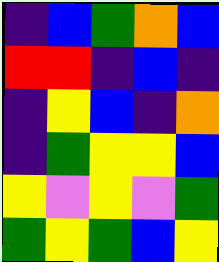[["indigo", "blue", "green", "orange", "blue"], ["red", "red", "indigo", "blue", "indigo"], ["indigo", "yellow", "blue", "indigo", "orange"], ["indigo", "green", "yellow", "yellow", "blue"], ["yellow", "violet", "yellow", "violet", "green"], ["green", "yellow", "green", "blue", "yellow"]]